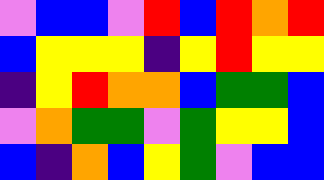[["violet", "blue", "blue", "violet", "red", "blue", "red", "orange", "red"], ["blue", "yellow", "yellow", "yellow", "indigo", "yellow", "red", "yellow", "yellow"], ["indigo", "yellow", "red", "orange", "orange", "blue", "green", "green", "blue"], ["violet", "orange", "green", "green", "violet", "green", "yellow", "yellow", "blue"], ["blue", "indigo", "orange", "blue", "yellow", "green", "violet", "blue", "blue"]]